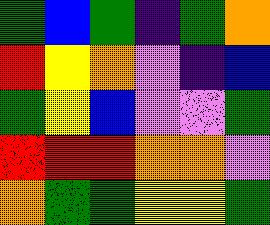[["green", "blue", "green", "indigo", "green", "orange"], ["red", "yellow", "orange", "violet", "indigo", "blue"], ["green", "yellow", "blue", "violet", "violet", "green"], ["red", "red", "red", "orange", "orange", "violet"], ["orange", "green", "green", "yellow", "yellow", "green"]]